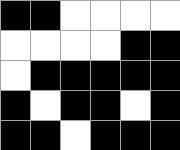[["black", "black", "white", "white", "white", "white"], ["white", "white", "white", "white", "black", "black"], ["white", "black", "black", "black", "black", "black"], ["black", "white", "black", "black", "white", "black"], ["black", "black", "white", "black", "black", "black"]]